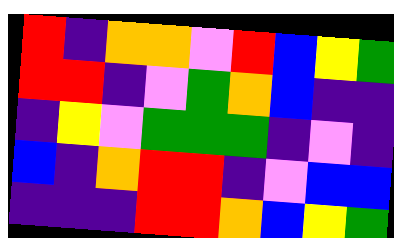[["red", "indigo", "orange", "orange", "violet", "red", "blue", "yellow", "green"], ["red", "red", "indigo", "violet", "green", "orange", "blue", "indigo", "indigo"], ["indigo", "yellow", "violet", "green", "green", "green", "indigo", "violet", "indigo"], ["blue", "indigo", "orange", "red", "red", "indigo", "violet", "blue", "blue"], ["indigo", "indigo", "indigo", "red", "red", "orange", "blue", "yellow", "green"]]